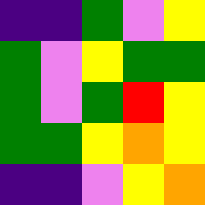[["indigo", "indigo", "green", "violet", "yellow"], ["green", "violet", "yellow", "green", "green"], ["green", "violet", "green", "red", "yellow"], ["green", "green", "yellow", "orange", "yellow"], ["indigo", "indigo", "violet", "yellow", "orange"]]